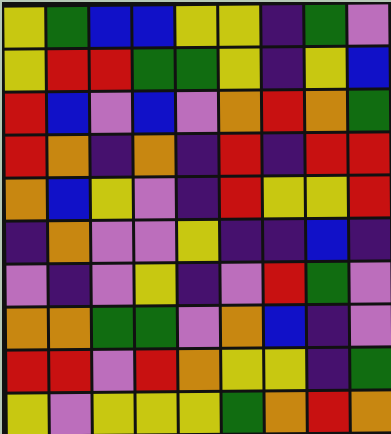[["yellow", "green", "blue", "blue", "yellow", "yellow", "indigo", "green", "violet"], ["yellow", "red", "red", "green", "green", "yellow", "indigo", "yellow", "blue"], ["red", "blue", "violet", "blue", "violet", "orange", "red", "orange", "green"], ["red", "orange", "indigo", "orange", "indigo", "red", "indigo", "red", "red"], ["orange", "blue", "yellow", "violet", "indigo", "red", "yellow", "yellow", "red"], ["indigo", "orange", "violet", "violet", "yellow", "indigo", "indigo", "blue", "indigo"], ["violet", "indigo", "violet", "yellow", "indigo", "violet", "red", "green", "violet"], ["orange", "orange", "green", "green", "violet", "orange", "blue", "indigo", "violet"], ["red", "red", "violet", "red", "orange", "yellow", "yellow", "indigo", "green"], ["yellow", "violet", "yellow", "yellow", "yellow", "green", "orange", "red", "orange"]]